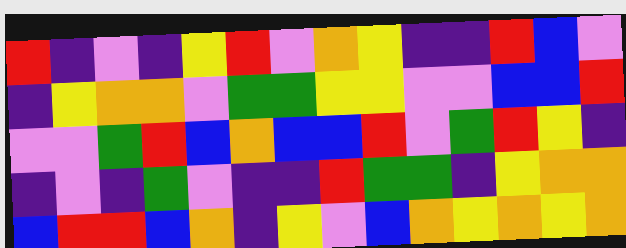[["red", "indigo", "violet", "indigo", "yellow", "red", "violet", "orange", "yellow", "indigo", "indigo", "red", "blue", "violet"], ["indigo", "yellow", "orange", "orange", "violet", "green", "green", "yellow", "yellow", "violet", "violet", "blue", "blue", "red"], ["violet", "violet", "green", "red", "blue", "orange", "blue", "blue", "red", "violet", "green", "red", "yellow", "indigo"], ["indigo", "violet", "indigo", "green", "violet", "indigo", "indigo", "red", "green", "green", "indigo", "yellow", "orange", "orange"], ["blue", "red", "red", "blue", "orange", "indigo", "yellow", "violet", "blue", "orange", "yellow", "orange", "yellow", "orange"]]